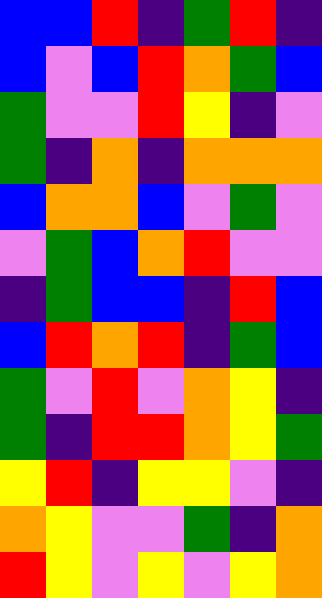[["blue", "blue", "red", "indigo", "green", "red", "indigo"], ["blue", "violet", "blue", "red", "orange", "green", "blue"], ["green", "violet", "violet", "red", "yellow", "indigo", "violet"], ["green", "indigo", "orange", "indigo", "orange", "orange", "orange"], ["blue", "orange", "orange", "blue", "violet", "green", "violet"], ["violet", "green", "blue", "orange", "red", "violet", "violet"], ["indigo", "green", "blue", "blue", "indigo", "red", "blue"], ["blue", "red", "orange", "red", "indigo", "green", "blue"], ["green", "violet", "red", "violet", "orange", "yellow", "indigo"], ["green", "indigo", "red", "red", "orange", "yellow", "green"], ["yellow", "red", "indigo", "yellow", "yellow", "violet", "indigo"], ["orange", "yellow", "violet", "violet", "green", "indigo", "orange"], ["red", "yellow", "violet", "yellow", "violet", "yellow", "orange"]]